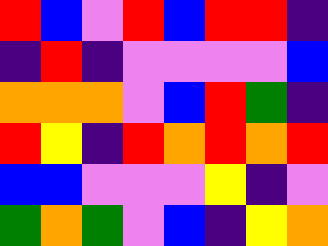[["red", "blue", "violet", "red", "blue", "red", "red", "indigo"], ["indigo", "red", "indigo", "violet", "violet", "violet", "violet", "blue"], ["orange", "orange", "orange", "violet", "blue", "red", "green", "indigo"], ["red", "yellow", "indigo", "red", "orange", "red", "orange", "red"], ["blue", "blue", "violet", "violet", "violet", "yellow", "indigo", "violet"], ["green", "orange", "green", "violet", "blue", "indigo", "yellow", "orange"]]